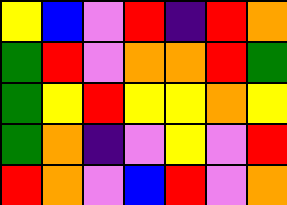[["yellow", "blue", "violet", "red", "indigo", "red", "orange"], ["green", "red", "violet", "orange", "orange", "red", "green"], ["green", "yellow", "red", "yellow", "yellow", "orange", "yellow"], ["green", "orange", "indigo", "violet", "yellow", "violet", "red"], ["red", "orange", "violet", "blue", "red", "violet", "orange"]]